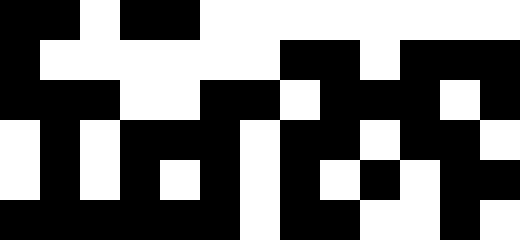[["black", "black", "white", "black", "black", "white", "white", "white", "white", "white", "white", "white", "white"], ["black", "white", "white", "white", "white", "white", "white", "black", "black", "white", "black", "black", "black"], ["black", "black", "black", "white", "white", "black", "black", "white", "black", "black", "black", "white", "black"], ["white", "black", "white", "black", "black", "black", "white", "black", "black", "white", "black", "black", "white"], ["white", "black", "white", "black", "white", "black", "white", "black", "white", "black", "white", "black", "black"], ["black", "black", "black", "black", "black", "black", "white", "black", "black", "white", "white", "black", "white"]]